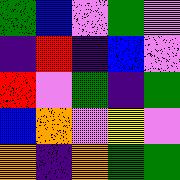[["green", "blue", "violet", "green", "violet"], ["indigo", "red", "indigo", "blue", "violet"], ["red", "violet", "green", "indigo", "green"], ["blue", "orange", "violet", "yellow", "violet"], ["orange", "indigo", "orange", "green", "green"]]